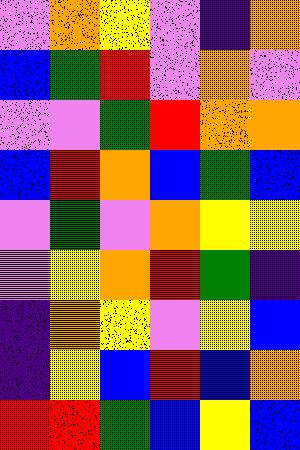[["violet", "orange", "yellow", "violet", "indigo", "orange"], ["blue", "green", "red", "violet", "orange", "violet"], ["violet", "violet", "green", "red", "orange", "orange"], ["blue", "red", "orange", "blue", "green", "blue"], ["violet", "green", "violet", "orange", "yellow", "yellow"], ["violet", "yellow", "orange", "red", "green", "indigo"], ["indigo", "orange", "yellow", "violet", "yellow", "blue"], ["indigo", "yellow", "blue", "red", "blue", "orange"], ["red", "red", "green", "blue", "yellow", "blue"]]